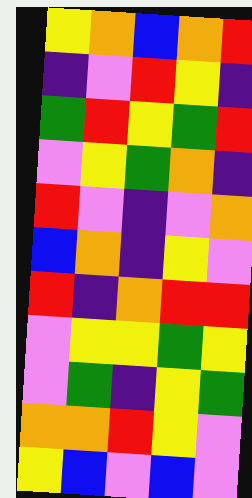[["yellow", "orange", "blue", "orange", "red"], ["indigo", "violet", "red", "yellow", "indigo"], ["green", "red", "yellow", "green", "red"], ["violet", "yellow", "green", "orange", "indigo"], ["red", "violet", "indigo", "violet", "orange"], ["blue", "orange", "indigo", "yellow", "violet"], ["red", "indigo", "orange", "red", "red"], ["violet", "yellow", "yellow", "green", "yellow"], ["violet", "green", "indigo", "yellow", "green"], ["orange", "orange", "red", "yellow", "violet"], ["yellow", "blue", "violet", "blue", "violet"]]